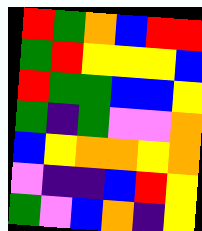[["red", "green", "orange", "blue", "red", "red"], ["green", "red", "yellow", "yellow", "yellow", "blue"], ["red", "green", "green", "blue", "blue", "yellow"], ["green", "indigo", "green", "violet", "violet", "orange"], ["blue", "yellow", "orange", "orange", "yellow", "orange"], ["violet", "indigo", "indigo", "blue", "red", "yellow"], ["green", "violet", "blue", "orange", "indigo", "yellow"]]